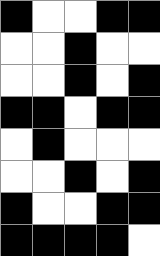[["black", "white", "white", "black", "black"], ["white", "white", "black", "white", "white"], ["white", "white", "black", "white", "black"], ["black", "black", "white", "black", "black"], ["white", "black", "white", "white", "white"], ["white", "white", "black", "white", "black"], ["black", "white", "white", "black", "black"], ["black", "black", "black", "black", "white"]]